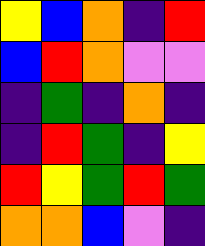[["yellow", "blue", "orange", "indigo", "red"], ["blue", "red", "orange", "violet", "violet"], ["indigo", "green", "indigo", "orange", "indigo"], ["indigo", "red", "green", "indigo", "yellow"], ["red", "yellow", "green", "red", "green"], ["orange", "orange", "blue", "violet", "indigo"]]